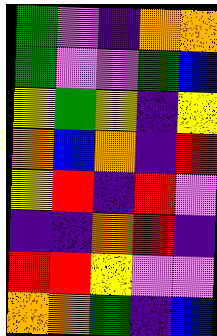[["green", "violet", "indigo", "orange", "orange"], ["green", "violet", "violet", "green", "blue"], ["yellow", "green", "yellow", "indigo", "yellow"], ["orange", "blue", "orange", "indigo", "red"], ["yellow", "red", "indigo", "red", "violet"], ["indigo", "indigo", "orange", "red", "indigo"], ["red", "red", "yellow", "violet", "violet"], ["orange", "orange", "green", "indigo", "blue"]]